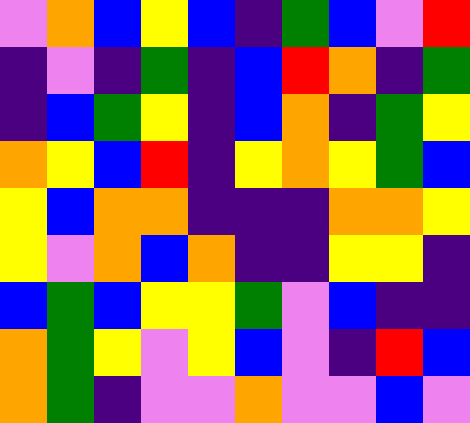[["violet", "orange", "blue", "yellow", "blue", "indigo", "green", "blue", "violet", "red"], ["indigo", "violet", "indigo", "green", "indigo", "blue", "red", "orange", "indigo", "green"], ["indigo", "blue", "green", "yellow", "indigo", "blue", "orange", "indigo", "green", "yellow"], ["orange", "yellow", "blue", "red", "indigo", "yellow", "orange", "yellow", "green", "blue"], ["yellow", "blue", "orange", "orange", "indigo", "indigo", "indigo", "orange", "orange", "yellow"], ["yellow", "violet", "orange", "blue", "orange", "indigo", "indigo", "yellow", "yellow", "indigo"], ["blue", "green", "blue", "yellow", "yellow", "green", "violet", "blue", "indigo", "indigo"], ["orange", "green", "yellow", "violet", "yellow", "blue", "violet", "indigo", "red", "blue"], ["orange", "green", "indigo", "violet", "violet", "orange", "violet", "violet", "blue", "violet"]]